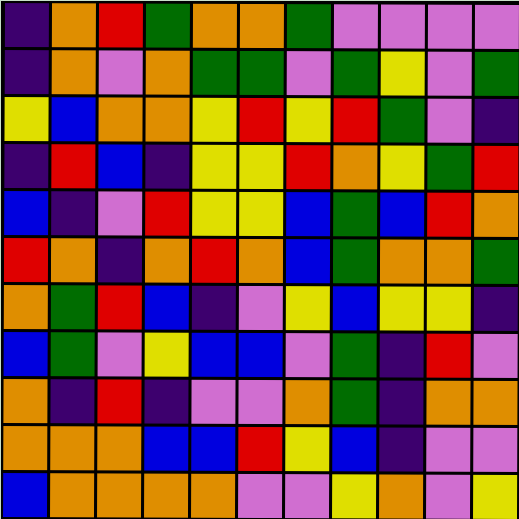[["indigo", "orange", "red", "green", "orange", "orange", "green", "violet", "violet", "violet", "violet"], ["indigo", "orange", "violet", "orange", "green", "green", "violet", "green", "yellow", "violet", "green"], ["yellow", "blue", "orange", "orange", "yellow", "red", "yellow", "red", "green", "violet", "indigo"], ["indigo", "red", "blue", "indigo", "yellow", "yellow", "red", "orange", "yellow", "green", "red"], ["blue", "indigo", "violet", "red", "yellow", "yellow", "blue", "green", "blue", "red", "orange"], ["red", "orange", "indigo", "orange", "red", "orange", "blue", "green", "orange", "orange", "green"], ["orange", "green", "red", "blue", "indigo", "violet", "yellow", "blue", "yellow", "yellow", "indigo"], ["blue", "green", "violet", "yellow", "blue", "blue", "violet", "green", "indigo", "red", "violet"], ["orange", "indigo", "red", "indigo", "violet", "violet", "orange", "green", "indigo", "orange", "orange"], ["orange", "orange", "orange", "blue", "blue", "red", "yellow", "blue", "indigo", "violet", "violet"], ["blue", "orange", "orange", "orange", "orange", "violet", "violet", "yellow", "orange", "violet", "yellow"]]